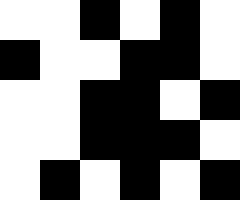[["white", "white", "black", "white", "black", "white"], ["black", "white", "white", "black", "black", "white"], ["white", "white", "black", "black", "white", "black"], ["white", "white", "black", "black", "black", "white"], ["white", "black", "white", "black", "white", "black"]]